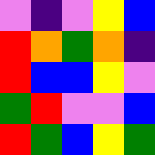[["violet", "indigo", "violet", "yellow", "blue"], ["red", "orange", "green", "orange", "indigo"], ["red", "blue", "blue", "yellow", "violet"], ["green", "red", "violet", "violet", "blue"], ["red", "green", "blue", "yellow", "green"]]